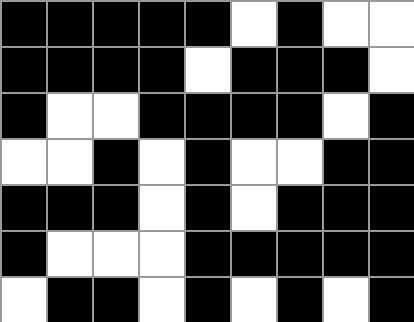[["black", "black", "black", "black", "black", "white", "black", "white", "white"], ["black", "black", "black", "black", "white", "black", "black", "black", "white"], ["black", "white", "white", "black", "black", "black", "black", "white", "black"], ["white", "white", "black", "white", "black", "white", "white", "black", "black"], ["black", "black", "black", "white", "black", "white", "black", "black", "black"], ["black", "white", "white", "white", "black", "black", "black", "black", "black"], ["white", "black", "black", "white", "black", "white", "black", "white", "black"]]